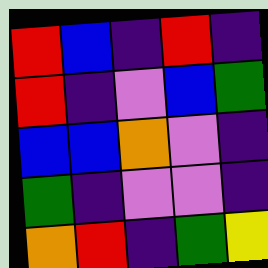[["red", "blue", "indigo", "red", "indigo"], ["red", "indigo", "violet", "blue", "green"], ["blue", "blue", "orange", "violet", "indigo"], ["green", "indigo", "violet", "violet", "indigo"], ["orange", "red", "indigo", "green", "yellow"]]